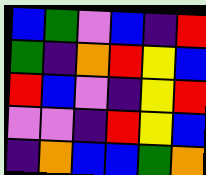[["blue", "green", "violet", "blue", "indigo", "red"], ["green", "indigo", "orange", "red", "yellow", "blue"], ["red", "blue", "violet", "indigo", "yellow", "red"], ["violet", "violet", "indigo", "red", "yellow", "blue"], ["indigo", "orange", "blue", "blue", "green", "orange"]]